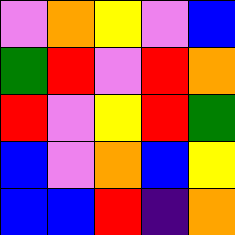[["violet", "orange", "yellow", "violet", "blue"], ["green", "red", "violet", "red", "orange"], ["red", "violet", "yellow", "red", "green"], ["blue", "violet", "orange", "blue", "yellow"], ["blue", "blue", "red", "indigo", "orange"]]